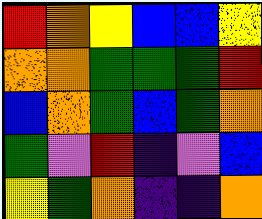[["red", "orange", "yellow", "blue", "blue", "yellow"], ["orange", "orange", "green", "green", "green", "red"], ["blue", "orange", "green", "blue", "green", "orange"], ["green", "violet", "red", "indigo", "violet", "blue"], ["yellow", "green", "orange", "indigo", "indigo", "orange"]]